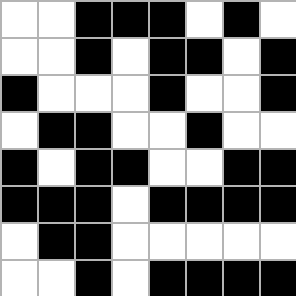[["white", "white", "black", "black", "black", "white", "black", "white"], ["white", "white", "black", "white", "black", "black", "white", "black"], ["black", "white", "white", "white", "black", "white", "white", "black"], ["white", "black", "black", "white", "white", "black", "white", "white"], ["black", "white", "black", "black", "white", "white", "black", "black"], ["black", "black", "black", "white", "black", "black", "black", "black"], ["white", "black", "black", "white", "white", "white", "white", "white"], ["white", "white", "black", "white", "black", "black", "black", "black"]]